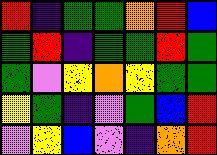[["red", "indigo", "green", "green", "orange", "red", "blue"], ["green", "red", "indigo", "green", "green", "red", "green"], ["green", "violet", "yellow", "orange", "yellow", "green", "green"], ["yellow", "green", "indigo", "violet", "green", "blue", "red"], ["violet", "yellow", "blue", "violet", "indigo", "orange", "red"]]